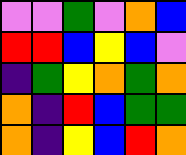[["violet", "violet", "green", "violet", "orange", "blue"], ["red", "red", "blue", "yellow", "blue", "violet"], ["indigo", "green", "yellow", "orange", "green", "orange"], ["orange", "indigo", "red", "blue", "green", "green"], ["orange", "indigo", "yellow", "blue", "red", "orange"]]